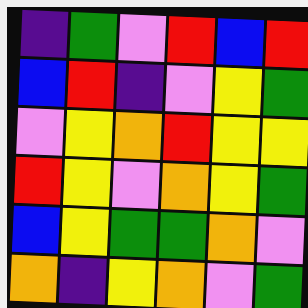[["indigo", "green", "violet", "red", "blue", "red"], ["blue", "red", "indigo", "violet", "yellow", "green"], ["violet", "yellow", "orange", "red", "yellow", "yellow"], ["red", "yellow", "violet", "orange", "yellow", "green"], ["blue", "yellow", "green", "green", "orange", "violet"], ["orange", "indigo", "yellow", "orange", "violet", "green"]]